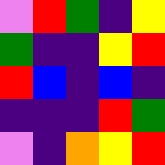[["violet", "red", "green", "indigo", "yellow"], ["green", "indigo", "indigo", "yellow", "red"], ["red", "blue", "indigo", "blue", "indigo"], ["indigo", "indigo", "indigo", "red", "green"], ["violet", "indigo", "orange", "yellow", "red"]]